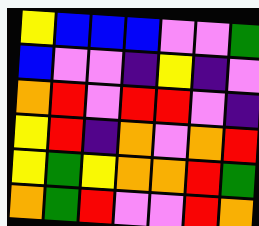[["yellow", "blue", "blue", "blue", "violet", "violet", "green"], ["blue", "violet", "violet", "indigo", "yellow", "indigo", "violet"], ["orange", "red", "violet", "red", "red", "violet", "indigo"], ["yellow", "red", "indigo", "orange", "violet", "orange", "red"], ["yellow", "green", "yellow", "orange", "orange", "red", "green"], ["orange", "green", "red", "violet", "violet", "red", "orange"]]